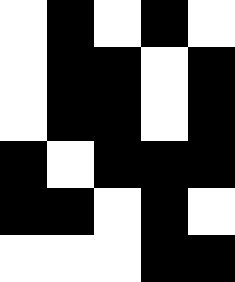[["white", "black", "white", "black", "white"], ["white", "black", "black", "white", "black"], ["white", "black", "black", "white", "black"], ["black", "white", "black", "black", "black"], ["black", "black", "white", "black", "white"], ["white", "white", "white", "black", "black"]]